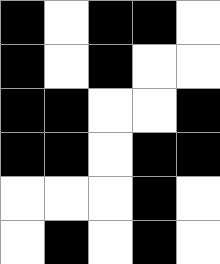[["black", "white", "black", "black", "white"], ["black", "white", "black", "white", "white"], ["black", "black", "white", "white", "black"], ["black", "black", "white", "black", "black"], ["white", "white", "white", "black", "white"], ["white", "black", "white", "black", "white"]]